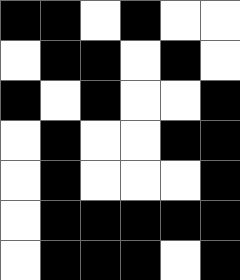[["black", "black", "white", "black", "white", "white"], ["white", "black", "black", "white", "black", "white"], ["black", "white", "black", "white", "white", "black"], ["white", "black", "white", "white", "black", "black"], ["white", "black", "white", "white", "white", "black"], ["white", "black", "black", "black", "black", "black"], ["white", "black", "black", "black", "white", "black"]]